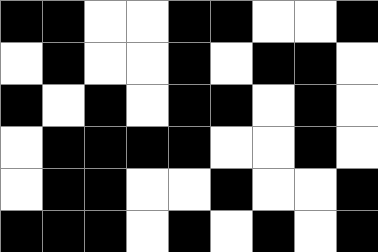[["black", "black", "white", "white", "black", "black", "white", "white", "black"], ["white", "black", "white", "white", "black", "white", "black", "black", "white"], ["black", "white", "black", "white", "black", "black", "white", "black", "white"], ["white", "black", "black", "black", "black", "white", "white", "black", "white"], ["white", "black", "black", "white", "white", "black", "white", "white", "black"], ["black", "black", "black", "white", "black", "white", "black", "white", "black"]]